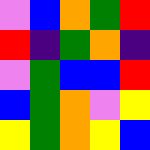[["violet", "blue", "orange", "green", "red"], ["red", "indigo", "green", "orange", "indigo"], ["violet", "green", "blue", "blue", "red"], ["blue", "green", "orange", "violet", "yellow"], ["yellow", "green", "orange", "yellow", "blue"]]